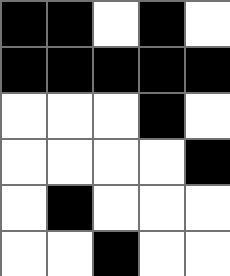[["black", "black", "white", "black", "white"], ["black", "black", "black", "black", "black"], ["white", "white", "white", "black", "white"], ["white", "white", "white", "white", "black"], ["white", "black", "white", "white", "white"], ["white", "white", "black", "white", "white"]]